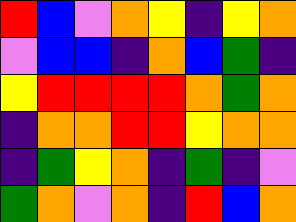[["red", "blue", "violet", "orange", "yellow", "indigo", "yellow", "orange"], ["violet", "blue", "blue", "indigo", "orange", "blue", "green", "indigo"], ["yellow", "red", "red", "red", "red", "orange", "green", "orange"], ["indigo", "orange", "orange", "red", "red", "yellow", "orange", "orange"], ["indigo", "green", "yellow", "orange", "indigo", "green", "indigo", "violet"], ["green", "orange", "violet", "orange", "indigo", "red", "blue", "orange"]]